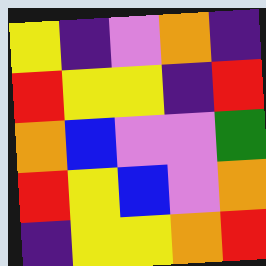[["yellow", "indigo", "violet", "orange", "indigo"], ["red", "yellow", "yellow", "indigo", "red"], ["orange", "blue", "violet", "violet", "green"], ["red", "yellow", "blue", "violet", "orange"], ["indigo", "yellow", "yellow", "orange", "red"]]